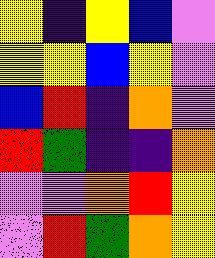[["yellow", "indigo", "yellow", "blue", "violet"], ["yellow", "yellow", "blue", "yellow", "violet"], ["blue", "red", "indigo", "orange", "violet"], ["red", "green", "indigo", "indigo", "orange"], ["violet", "violet", "orange", "red", "yellow"], ["violet", "red", "green", "orange", "yellow"]]